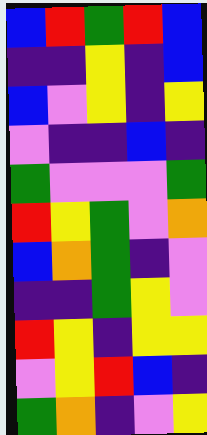[["blue", "red", "green", "red", "blue"], ["indigo", "indigo", "yellow", "indigo", "blue"], ["blue", "violet", "yellow", "indigo", "yellow"], ["violet", "indigo", "indigo", "blue", "indigo"], ["green", "violet", "violet", "violet", "green"], ["red", "yellow", "green", "violet", "orange"], ["blue", "orange", "green", "indigo", "violet"], ["indigo", "indigo", "green", "yellow", "violet"], ["red", "yellow", "indigo", "yellow", "yellow"], ["violet", "yellow", "red", "blue", "indigo"], ["green", "orange", "indigo", "violet", "yellow"]]